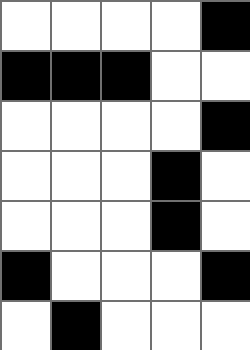[["white", "white", "white", "white", "black"], ["black", "black", "black", "white", "white"], ["white", "white", "white", "white", "black"], ["white", "white", "white", "black", "white"], ["white", "white", "white", "black", "white"], ["black", "white", "white", "white", "black"], ["white", "black", "white", "white", "white"]]